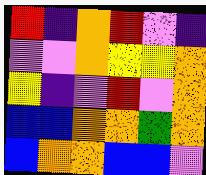[["red", "indigo", "orange", "red", "violet", "indigo"], ["violet", "violet", "orange", "yellow", "yellow", "orange"], ["yellow", "indigo", "violet", "red", "violet", "orange"], ["blue", "blue", "orange", "orange", "green", "orange"], ["blue", "orange", "orange", "blue", "blue", "violet"]]